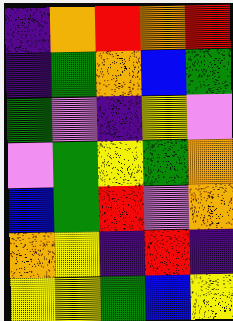[["indigo", "orange", "red", "orange", "red"], ["indigo", "green", "orange", "blue", "green"], ["green", "violet", "indigo", "yellow", "violet"], ["violet", "green", "yellow", "green", "orange"], ["blue", "green", "red", "violet", "orange"], ["orange", "yellow", "indigo", "red", "indigo"], ["yellow", "yellow", "green", "blue", "yellow"]]